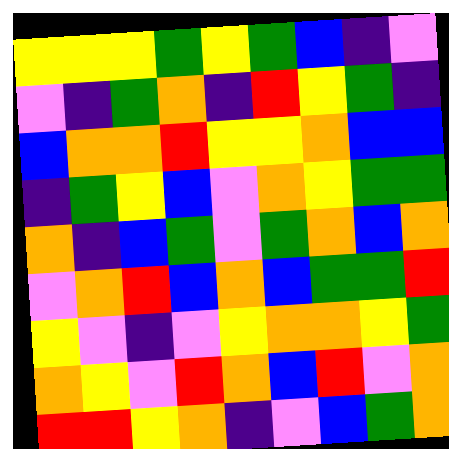[["yellow", "yellow", "yellow", "green", "yellow", "green", "blue", "indigo", "violet"], ["violet", "indigo", "green", "orange", "indigo", "red", "yellow", "green", "indigo"], ["blue", "orange", "orange", "red", "yellow", "yellow", "orange", "blue", "blue"], ["indigo", "green", "yellow", "blue", "violet", "orange", "yellow", "green", "green"], ["orange", "indigo", "blue", "green", "violet", "green", "orange", "blue", "orange"], ["violet", "orange", "red", "blue", "orange", "blue", "green", "green", "red"], ["yellow", "violet", "indigo", "violet", "yellow", "orange", "orange", "yellow", "green"], ["orange", "yellow", "violet", "red", "orange", "blue", "red", "violet", "orange"], ["red", "red", "yellow", "orange", "indigo", "violet", "blue", "green", "orange"]]